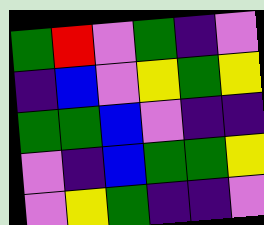[["green", "red", "violet", "green", "indigo", "violet"], ["indigo", "blue", "violet", "yellow", "green", "yellow"], ["green", "green", "blue", "violet", "indigo", "indigo"], ["violet", "indigo", "blue", "green", "green", "yellow"], ["violet", "yellow", "green", "indigo", "indigo", "violet"]]